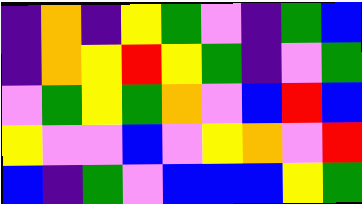[["indigo", "orange", "indigo", "yellow", "green", "violet", "indigo", "green", "blue"], ["indigo", "orange", "yellow", "red", "yellow", "green", "indigo", "violet", "green"], ["violet", "green", "yellow", "green", "orange", "violet", "blue", "red", "blue"], ["yellow", "violet", "violet", "blue", "violet", "yellow", "orange", "violet", "red"], ["blue", "indigo", "green", "violet", "blue", "blue", "blue", "yellow", "green"]]